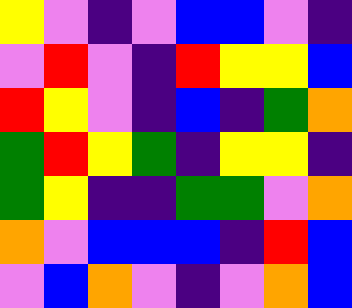[["yellow", "violet", "indigo", "violet", "blue", "blue", "violet", "indigo"], ["violet", "red", "violet", "indigo", "red", "yellow", "yellow", "blue"], ["red", "yellow", "violet", "indigo", "blue", "indigo", "green", "orange"], ["green", "red", "yellow", "green", "indigo", "yellow", "yellow", "indigo"], ["green", "yellow", "indigo", "indigo", "green", "green", "violet", "orange"], ["orange", "violet", "blue", "blue", "blue", "indigo", "red", "blue"], ["violet", "blue", "orange", "violet", "indigo", "violet", "orange", "blue"]]